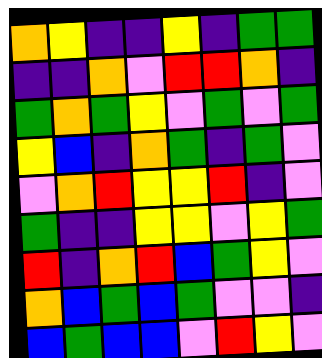[["orange", "yellow", "indigo", "indigo", "yellow", "indigo", "green", "green"], ["indigo", "indigo", "orange", "violet", "red", "red", "orange", "indigo"], ["green", "orange", "green", "yellow", "violet", "green", "violet", "green"], ["yellow", "blue", "indigo", "orange", "green", "indigo", "green", "violet"], ["violet", "orange", "red", "yellow", "yellow", "red", "indigo", "violet"], ["green", "indigo", "indigo", "yellow", "yellow", "violet", "yellow", "green"], ["red", "indigo", "orange", "red", "blue", "green", "yellow", "violet"], ["orange", "blue", "green", "blue", "green", "violet", "violet", "indigo"], ["blue", "green", "blue", "blue", "violet", "red", "yellow", "violet"]]